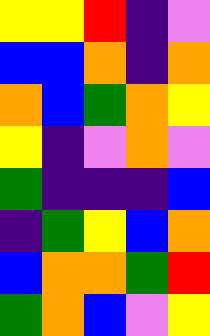[["yellow", "yellow", "red", "indigo", "violet"], ["blue", "blue", "orange", "indigo", "orange"], ["orange", "blue", "green", "orange", "yellow"], ["yellow", "indigo", "violet", "orange", "violet"], ["green", "indigo", "indigo", "indigo", "blue"], ["indigo", "green", "yellow", "blue", "orange"], ["blue", "orange", "orange", "green", "red"], ["green", "orange", "blue", "violet", "yellow"]]